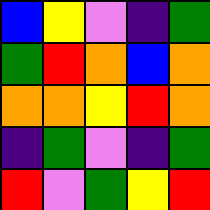[["blue", "yellow", "violet", "indigo", "green"], ["green", "red", "orange", "blue", "orange"], ["orange", "orange", "yellow", "red", "orange"], ["indigo", "green", "violet", "indigo", "green"], ["red", "violet", "green", "yellow", "red"]]